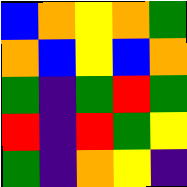[["blue", "orange", "yellow", "orange", "green"], ["orange", "blue", "yellow", "blue", "orange"], ["green", "indigo", "green", "red", "green"], ["red", "indigo", "red", "green", "yellow"], ["green", "indigo", "orange", "yellow", "indigo"]]